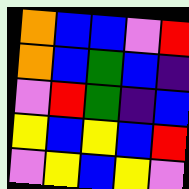[["orange", "blue", "blue", "violet", "red"], ["orange", "blue", "green", "blue", "indigo"], ["violet", "red", "green", "indigo", "blue"], ["yellow", "blue", "yellow", "blue", "red"], ["violet", "yellow", "blue", "yellow", "violet"]]